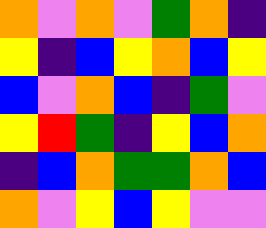[["orange", "violet", "orange", "violet", "green", "orange", "indigo"], ["yellow", "indigo", "blue", "yellow", "orange", "blue", "yellow"], ["blue", "violet", "orange", "blue", "indigo", "green", "violet"], ["yellow", "red", "green", "indigo", "yellow", "blue", "orange"], ["indigo", "blue", "orange", "green", "green", "orange", "blue"], ["orange", "violet", "yellow", "blue", "yellow", "violet", "violet"]]